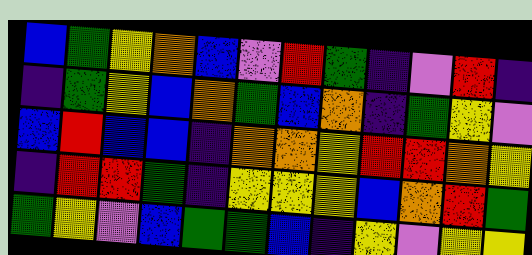[["blue", "green", "yellow", "orange", "blue", "violet", "red", "green", "indigo", "violet", "red", "indigo"], ["indigo", "green", "yellow", "blue", "orange", "green", "blue", "orange", "indigo", "green", "yellow", "violet"], ["blue", "red", "blue", "blue", "indigo", "orange", "orange", "yellow", "red", "red", "orange", "yellow"], ["indigo", "red", "red", "green", "indigo", "yellow", "yellow", "yellow", "blue", "orange", "red", "green"], ["green", "yellow", "violet", "blue", "green", "green", "blue", "indigo", "yellow", "violet", "yellow", "yellow"]]